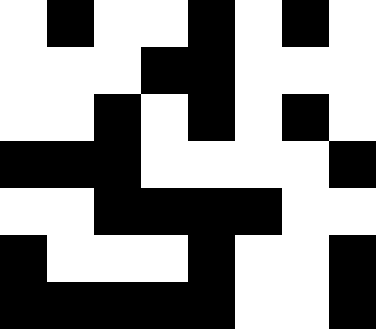[["white", "black", "white", "white", "black", "white", "black", "white"], ["white", "white", "white", "black", "black", "white", "white", "white"], ["white", "white", "black", "white", "black", "white", "black", "white"], ["black", "black", "black", "white", "white", "white", "white", "black"], ["white", "white", "black", "black", "black", "black", "white", "white"], ["black", "white", "white", "white", "black", "white", "white", "black"], ["black", "black", "black", "black", "black", "white", "white", "black"]]